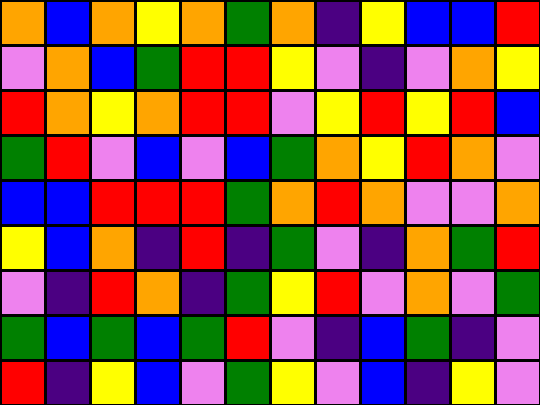[["orange", "blue", "orange", "yellow", "orange", "green", "orange", "indigo", "yellow", "blue", "blue", "red"], ["violet", "orange", "blue", "green", "red", "red", "yellow", "violet", "indigo", "violet", "orange", "yellow"], ["red", "orange", "yellow", "orange", "red", "red", "violet", "yellow", "red", "yellow", "red", "blue"], ["green", "red", "violet", "blue", "violet", "blue", "green", "orange", "yellow", "red", "orange", "violet"], ["blue", "blue", "red", "red", "red", "green", "orange", "red", "orange", "violet", "violet", "orange"], ["yellow", "blue", "orange", "indigo", "red", "indigo", "green", "violet", "indigo", "orange", "green", "red"], ["violet", "indigo", "red", "orange", "indigo", "green", "yellow", "red", "violet", "orange", "violet", "green"], ["green", "blue", "green", "blue", "green", "red", "violet", "indigo", "blue", "green", "indigo", "violet"], ["red", "indigo", "yellow", "blue", "violet", "green", "yellow", "violet", "blue", "indigo", "yellow", "violet"]]